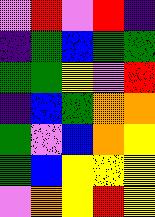[["violet", "red", "violet", "red", "indigo"], ["indigo", "green", "blue", "green", "green"], ["green", "green", "yellow", "violet", "red"], ["indigo", "blue", "green", "orange", "orange"], ["green", "violet", "blue", "orange", "yellow"], ["green", "blue", "yellow", "yellow", "yellow"], ["violet", "orange", "yellow", "red", "yellow"]]